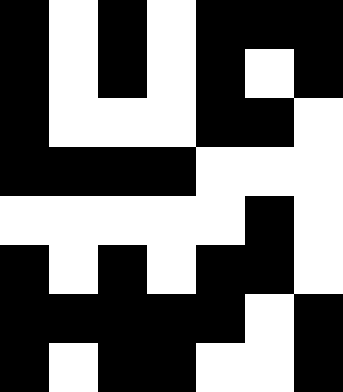[["black", "white", "black", "white", "black", "black", "black"], ["black", "white", "black", "white", "black", "white", "black"], ["black", "white", "white", "white", "black", "black", "white"], ["black", "black", "black", "black", "white", "white", "white"], ["white", "white", "white", "white", "white", "black", "white"], ["black", "white", "black", "white", "black", "black", "white"], ["black", "black", "black", "black", "black", "white", "black"], ["black", "white", "black", "black", "white", "white", "black"]]